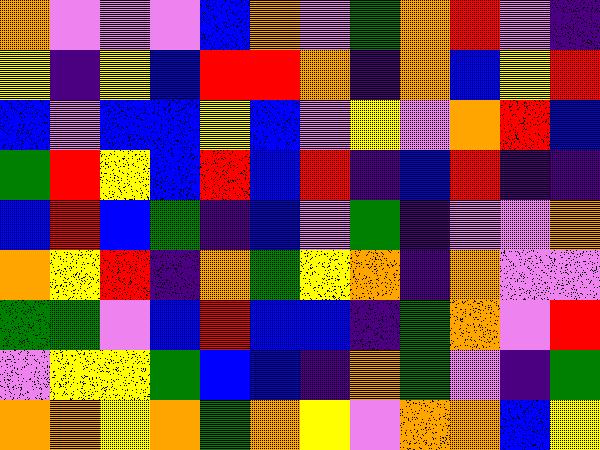[["orange", "violet", "violet", "violet", "blue", "orange", "violet", "green", "orange", "red", "violet", "indigo"], ["yellow", "indigo", "yellow", "blue", "red", "red", "orange", "indigo", "orange", "blue", "yellow", "red"], ["blue", "violet", "blue", "blue", "yellow", "blue", "violet", "yellow", "violet", "orange", "red", "blue"], ["green", "red", "yellow", "blue", "red", "blue", "red", "indigo", "blue", "red", "indigo", "indigo"], ["blue", "red", "blue", "green", "indigo", "blue", "violet", "green", "indigo", "violet", "violet", "orange"], ["orange", "yellow", "red", "indigo", "orange", "green", "yellow", "orange", "indigo", "orange", "violet", "violet"], ["green", "green", "violet", "blue", "red", "blue", "blue", "indigo", "green", "orange", "violet", "red"], ["violet", "yellow", "yellow", "green", "blue", "blue", "indigo", "orange", "green", "violet", "indigo", "green"], ["orange", "orange", "yellow", "orange", "green", "orange", "yellow", "violet", "orange", "orange", "blue", "yellow"]]